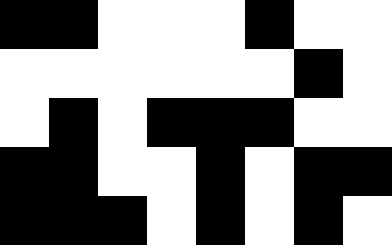[["black", "black", "white", "white", "white", "black", "white", "white"], ["white", "white", "white", "white", "white", "white", "black", "white"], ["white", "black", "white", "black", "black", "black", "white", "white"], ["black", "black", "white", "white", "black", "white", "black", "black"], ["black", "black", "black", "white", "black", "white", "black", "white"]]